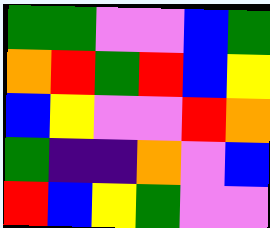[["green", "green", "violet", "violet", "blue", "green"], ["orange", "red", "green", "red", "blue", "yellow"], ["blue", "yellow", "violet", "violet", "red", "orange"], ["green", "indigo", "indigo", "orange", "violet", "blue"], ["red", "blue", "yellow", "green", "violet", "violet"]]